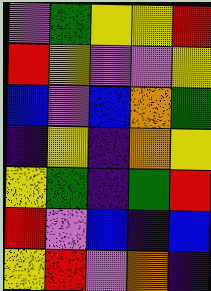[["violet", "green", "yellow", "yellow", "red"], ["red", "yellow", "violet", "violet", "yellow"], ["blue", "violet", "blue", "orange", "green"], ["indigo", "yellow", "indigo", "orange", "yellow"], ["yellow", "green", "indigo", "green", "red"], ["red", "violet", "blue", "indigo", "blue"], ["yellow", "red", "violet", "orange", "indigo"]]